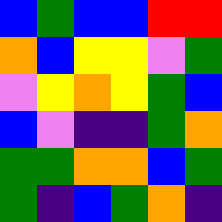[["blue", "green", "blue", "blue", "red", "red"], ["orange", "blue", "yellow", "yellow", "violet", "green"], ["violet", "yellow", "orange", "yellow", "green", "blue"], ["blue", "violet", "indigo", "indigo", "green", "orange"], ["green", "green", "orange", "orange", "blue", "green"], ["green", "indigo", "blue", "green", "orange", "indigo"]]